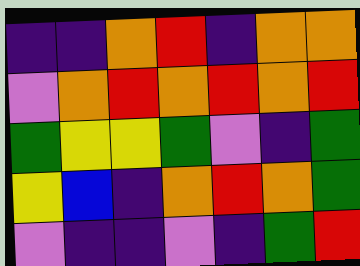[["indigo", "indigo", "orange", "red", "indigo", "orange", "orange"], ["violet", "orange", "red", "orange", "red", "orange", "red"], ["green", "yellow", "yellow", "green", "violet", "indigo", "green"], ["yellow", "blue", "indigo", "orange", "red", "orange", "green"], ["violet", "indigo", "indigo", "violet", "indigo", "green", "red"]]